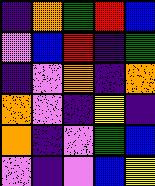[["indigo", "orange", "green", "red", "blue"], ["violet", "blue", "red", "indigo", "green"], ["indigo", "violet", "orange", "indigo", "orange"], ["orange", "violet", "indigo", "yellow", "indigo"], ["orange", "indigo", "violet", "green", "blue"], ["violet", "indigo", "violet", "blue", "yellow"]]